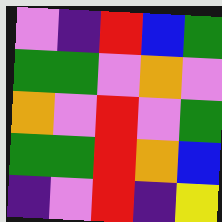[["violet", "indigo", "red", "blue", "green"], ["green", "green", "violet", "orange", "violet"], ["orange", "violet", "red", "violet", "green"], ["green", "green", "red", "orange", "blue"], ["indigo", "violet", "red", "indigo", "yellow"]]